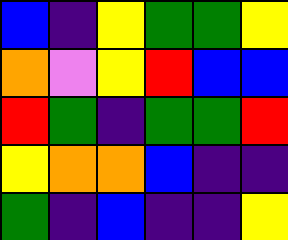[["blue", "indigo", "yellow", "green", "green", "yellow"], ["orange", "violet", "yellow", "red", "blue", "blue"], ["red", "green", "indigo", "green", "green", "red"], ["yellow", "orange", "orange", "blue", "indigo", "indigo"], ["green", "indigo", "blue", "indigo", "indigo", "yellow"]]